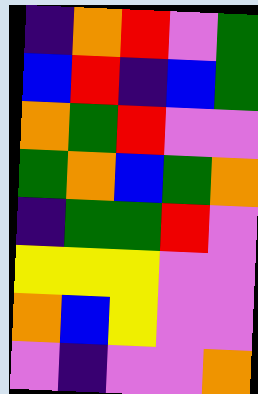[["indigo", "orange", "red", "violet", "green"], ["blue", "red", "indigo", "blue", "green"], ["orange", "green", "red", "violet", "violet"], ["green", "orange", "blue", "green", "orange"], ["indigo", "green", "green", "red", "violet"], ["yellow", "yellow", "yellow", "violet", "violet"], ["orange", "blue", "yellow", "violet", "violet"], ["violet", "indigo", "violet", "violet", "orange"]]